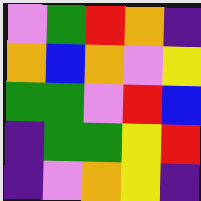[["violet", "green", "red", "orange", "indigo"], ["orange", "blue", "orange", "violet", "yellow"], ["green", "green", "violet", "red", "blue"], ["indigo", "green", "green", "yellow", "red"], ["indigo", "violet", "orange", "yellow", "indigo"]]